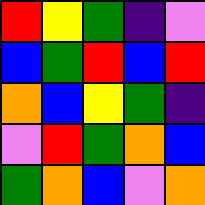[["red", "yellow", "green", "indigo", "violet"], ["blue", "green", "red", "blue", "red"], ["orange", "blue", "yellow", "green", "indigo"], ["violet", "red", "green", "orange", "blue"], ["green", "orange", "blue", "violet", "orange"]]